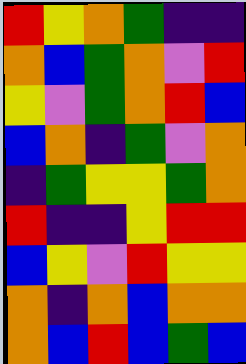[["red", "yellow", "orange", "green", "indigo", "indigo"], ["orange", "blue", "green", "orange", "violet", "red"], ["yellow", "violet", "green", "orange", "red", "blue"], ["blue", "orange", "indigo", "green", "violet", "orange"], ["indigo", "green", "yellow", "yellow", "green", "orange"], ["red", "indigo", "indigo", "yellow", "red", "red"], ["blue", "yellow", "violet", "red", "yellow", "yellow"], ["orange", "indigo", "orange", "blue", "orange", "orange"], ["orange", "blue", "red", "blue", "green", "blue"]]